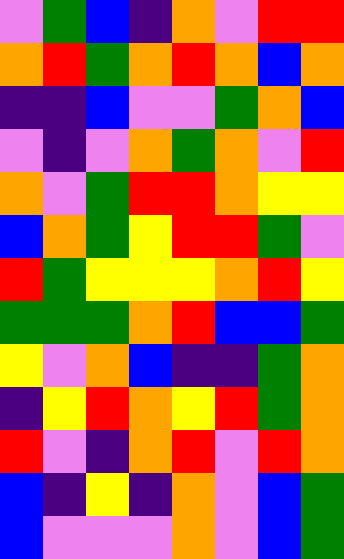[["violet", "green", "blue", "indigo", "orange", "violet", "red", "red"], ["orange", "red", "green", "orange", "red", "orange", "blue", "orange"], ["indigo", "indigo", "blue", "violet", "violet", "green", "orange", "blue"], ["violet", "indigo", "violet", "orange", "green", "orange", "violet", "red"], ["orange", "violet", "green", "red", "red", "orange", "yellow", "yellow"], ["blue", "orange", "green", "yellow", "red", "red", "green", "violet"], ["red", "green", "yellow", "yellow", "yellow", "orange", "red", "yellow"], ["green", "green", "green", "orange", "red", "blue", "blue", "green"], ["yellow", "violet", "orange", "blue", "indigo", "indigo", "green", "orange"], ["indigo", "yellow", "red", "orange", "yellow", "red", "green", "orange"], ["red", "violet", "indigo", "orange", "red", "violet", "red", "orange"], ["blue", "indigo", "yellow", "indigo", "orange", "violet", "blue", "green"], ["blue", "violet", "violet", "violet", "orange", "violet", "blue", "green"]]